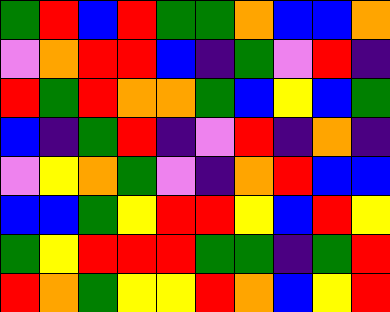[["green", "red", "blue", "red", "green", "green", "orange", "blue", "blue", "orange"], ["violet", "orange", "red", "red", "blue", "indigo", "green", "violet", "red", "indigo"], ["red", "green", "red", "orange", "orange", "green", "blue", "yellow", "blue", "green"], ["blue", "indigo", "green", "red", "indigo", "violet", "red", "indigo", "orange", "indigo"], ["violet", "yellow", "orange", "green", "violet", "indigo", "orange", "red", "blue", "blue"], ["blue", "blue", "green", "yellow", "red", "red", "yellow", "blue", "red", "yellow"], ["green", "yellow", "red", "red", "red", "green", "green", "indigo", "green", "red"], ["red", "orange", "green", "yellow", "yellow", "red", "orange", "blue", "yellow", "red"]]